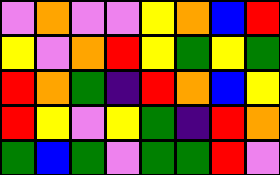[["violet", "orange", "violet", "violet", "yellow", "orange", "blue", "red"], ["yellow", "violet", "orange", "red", "yellow", "green", "yellow", "green"], ["red", "orange", "green", "indigo", "red", "orange", "blue", "yellow"], ["red", "yellow", "violet", "yellow", "green", "indigo", "red", "orange"], ["green", "blue", "green", "violet", "green", "green", "red", "violet"]]